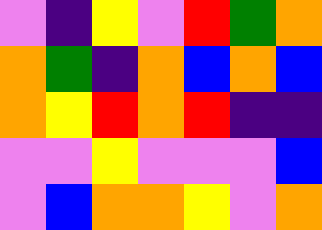[["violet", "indigo", "yellow", "violet", "red", "green", "orange"], ["orange", "green", "indigo", "orange", "blue", "orange", "blue"], ["orange", "yellow", "red", "orange", "red", "indigo", "indigo"], ["violet", "violet", "yellow", "violet", "violet", "violet", "blue"], ["violet", "blue", "orange", "orange", "yellow", "violet", "orange"]]